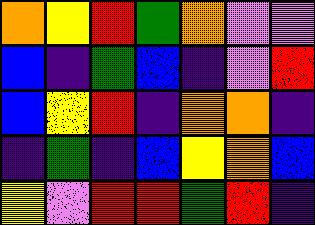[["orange", "yellow", "red", "green", "orange", "violet", "violet"], ["blue", "indigo", "green", "blue", "indigo", "violet", "red"], ["blue", "yellow", "red", "indigo", "orange", "orange", "indigo"], ["indigo", "green", "indigo", "blue", "yellow", "orange", "blue"], ["yellow", "violet", "red", "red", "green", "red", "indigo"]]